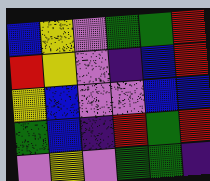[["blue", "yellow", "violet", "green", "green", "red"], ["red", "yellow", "violet", "indigo", "blue", "red"], ["yellow", "blue", "violet", "violet", "blue", "blue"], ["green", "blue", "indigo", "red", "green", "red"], ["violet", "yellow", "violet", "green", "green", "indigo"]]